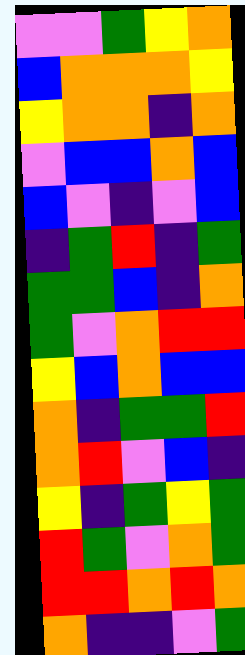[["violet", "violet", "green", "yellow", "orange"], ["blue", "orange", "orange", "orange", "yellow"], ["yellow", "orange", "orange", "indigo", "orange"], ["violet", "blue", "blue", "orange", "blue"], ["blue", "violet", "indigo", "violet", "blue"], ["indigo", "green", "red", "indigo", "green"], ["green", "green", "blue", "indigo", "orange"], ["green", "violet", "orange", "red", "red"], ["yellow", "blue", "orange", "blue", "blue"], ["orange", "indigo", "green", "green", "red"], ["orange", "red", "violet", "blue", "indigo"], ["yellow", "indigo", "green", "yellow", "green"], ["red", "green", "violet", "orange", "green"], ["red", "red", "orange", "red", "orange"], ["orange", "indigo", "indigo", "violet", "green"]]